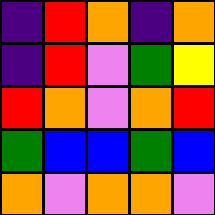[["indigo", "red", "orange", "indigo", "orange"], ["indigo", "red", "violet", "green", "yellow"], ["red", "orange", "violet", "orange", "red"], ["green", "blue", "blue", "green", "blue"], ["orange", "violet", "orange", "orange", "violet"]]